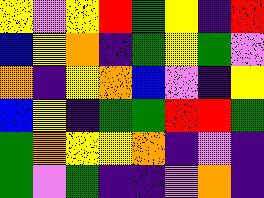[["yellow", "violet", "yellow", "red", "green", "yellow", "indigo", "red"], ["blue", "yellow", "orange", "indigo", "green", "yellow", "green", "violet"], ["orange", "indigo", "yellow", "orange", "blue", "violet", "indigo", "yellow"], ["blue", "yellow", "indigo", "green", "green", "red", "red", "green"], ["green", "orange", "yellow", "yellow", "orange", "indigo", "violet", "indigo"], ["green", "violet", "green", "indigo", "indigo", "violet", "orange", "indigo"]]